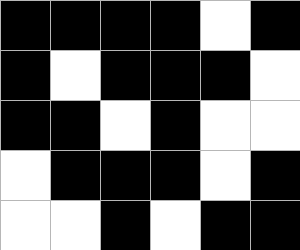[["black", "black", "black", "black", "white", "black"], ["black", "white", "black", "black", "black", "white"], ["black", "black", "white", "black", "white", "white"], ["white", "black", "black", "black", "white", "black"], ["white", "white", "black", "white", "black", "black"]]